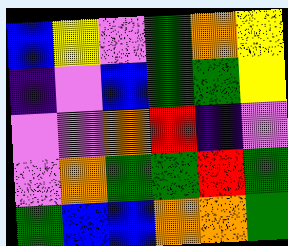[["blue", "yellow", "violet", "green", "orange", "yellow"], ["indigo", "violet", "blue", "green", "green", "yellow"], ["violet", "violet", "orange", "red", "indigo", "violet"], ["violet", "orange", "green", "green", "red", "green"], ["green", "blue", "blue", "orange", "orange", "green"]]